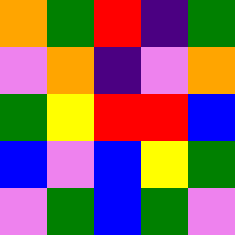[["orange", "green", "red", "indigo", "green"], ["violet", "orange", "indigo", "violet", "orange"], ["green", "yellow", "red", "red", "blue"], ["blue", "violet", "blue", "yellow", "green"], ["violet", "green", "blue", "green", "violet"]]